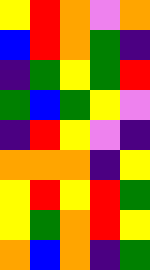[["yellow", "red", "orange", "violet", "orange"], ["blue", "red", "orange", "green", "indigo"], ["indigo", "green", "yellow", "green", "red"], ["green", "blue", "green", "yellow", "violet"], ["indigo", "red", "yellow", "violet", "indigo"], ["orange", "orange", "orange", "indigo", "yellow"], ["yellow", "red", "yellow", "red", "green"], ["yellow", "green", "orange", "red", "yellow"], ["orange", "blue", "orange", "indigo", "green"]]